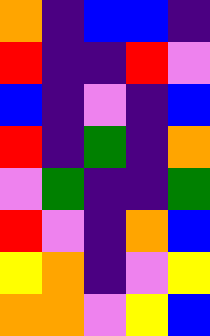[["orange", "indigo", "blue", "blue", "indigo"], ["red", "indigo", "indigo", "red", "violet"], ["blue", "indigo", "violet", "indigo", "blue"], ["red", "indigo", "green", "indigo", "orange"], ["violet", "green", "indigo", "indigo", "green"], ["red", "violet", "indigo", "orange", "blue"], ["yellow", "orange", "indigo", "violet", "yellow"], ["orange", "orange", "violet", "yellow", "blue"]]